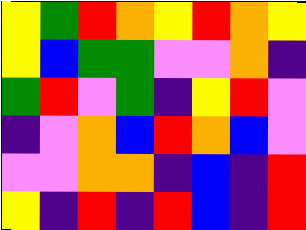[["yellow", "green", "red", "orange", "yellow", "red", "orange", "yellow"], ["yellow", "blue", "green", "green", "violet", "violet", "orange", "indigo"], ["green", "red", "violet", "green", "indigo", "yellow", "red", "violet"], ["indigo", "violet", "orange", "blue", "red", "orange", "blue", "violet"], ["violet", "violet", "orange", "orange", "indigo", "blue", "indigo", "red"], ["yellow", "indigo", "red", "indigo", "red", "blue", "indigo", "red"]]